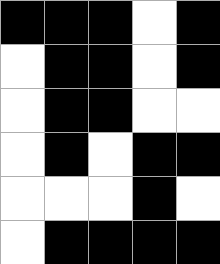[["black", "black", "black", "white", "black"], ["white", "black", "black", "white", "black"], ["white", "black", "black", "white", "white"], ["white", "black", "white", "black", "black"], ["white", "white", "white", "black", "white"], ["white", "black", "black", "black", "black"]]